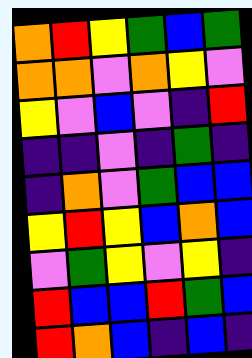[["orange", "red", "yellow", "green", "blue", "green"], ["orange", "orange", "violet", "orange", "yellow", "violet"], ["yellow", "violet", "blue", "violet", "indigo", "red"], ["indigo", "indigo", "violet", "indigo", "green", "indigo"], ["indigo", "orange", "violet", "green", "blue", "blue"], ["yellow", "red", "yellow", "blue", "orange", "blue"], ["violet", "green", "yellow", "violet", "yellow", "indigo"], ["red", "blue", "blue", "red", "green", "blue"], ["red", "orange", "blue", "indigo", "blue", "indigo"]]